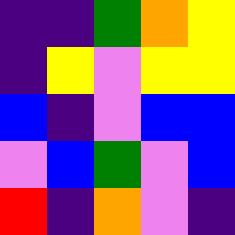[["indigo", "indigo", "green", "orange", "yellow"], ["indigo", "yellow", "violet", "yellow", "yellow"], ["blue", "indigo", "violet", "blue", "blue"], ["violet", "blue", "green", "violet", "blue"], ["red", "indigo", "orange", "violet", "indigo"]]